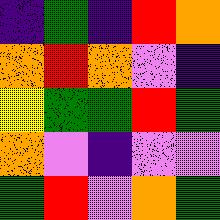[["indigo", "green", "indigo", "red", "orange"], ["orange", "red", "orange", "violet", "indigo"], ["yellow", "green", "green", "red", "green"], ["orange", "violet", "indigo", "violet", "violet"], ["green", "red", "violet", "orange", "green"]]